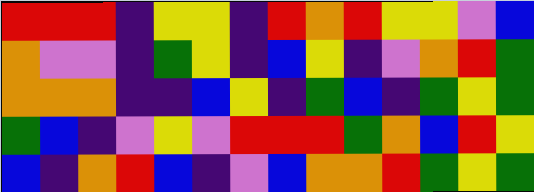[["red", "red", "red", "indigo", "yellow", "yellow", "indigo", "red", "orange", "red", "yellow", "yellow", "violet", "blue"], ["orange", "violet", "violet", "indigo", "green", "yellow", "indigo", "blue", "yellow", "indigo", "violet", "orange", "red", "green"], ["orange", "orange", "orange", "indigo", "indigo", "blue", "yellow", "indigo", "green", "blue", "indigo", "green", "yellow", "green"], ["green", "blue", "indigo", "violet", "yellow", "violet", "red", "red", "red", "green", "orange", "blue", "red", "yellow"], ["blue", "indigo", "orange", "red", "blue", "indigo", "violet", "blue", "orange", "orange", "red", "green", "yellow", "green"]]